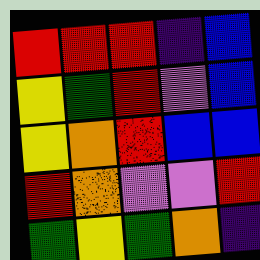[["red", "red", "red", "indigo", "blue"], ["yellow", "green", "red", "violet", "blue"], ["yellow", "orange", "red", "blue", "blue"], ["red", "orange", "violet", "violet", "red"], ["green", "yellow", "green", "orange", "indigo"]]